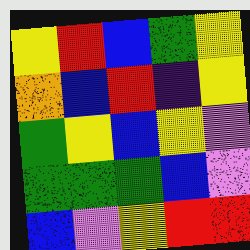[["yellow", "red", "blue", "green", "yellow"], ["orange", "blue", "red", "indigo", "yellow"], ["green", "yellow", "blue", "yellow", "violet"], ["green", "green", "green", "blue", "violet"], ["blue", "violet", "yellow", "red", "red"]]